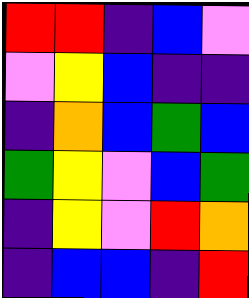[["red", "red", "indigo", "blue", "violet"], ["violet", "yellow", "blue", "indigo", "indigo"], ["indigo", "orange", "blue", "green", "blue"], ["green", "yellow", "violet", "blue", "green"], ["indigo", "yellow", "violet", "red", "orange"], ["indigo", "blue", "blue", "indigo", "red"]]